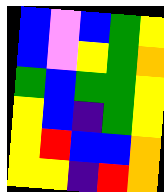[["blue", "violet", "blue", "green", "yellow"], ["blue", "violet", "yellow", "green", "orange"], ["green", "blue", "green", "green", "yellow"], ["yellow", "blue", "indigo", "green", "yellow"], ["yellow", "red", "blue", "blue", "orange"], ["yellow", "yellow", "indigo", "red", "orange"]]